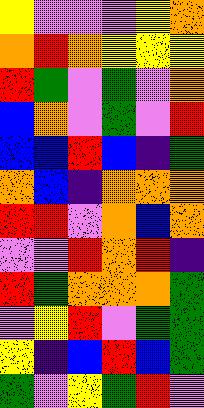[["yellow", "violet", "violet", "violet", "yellow", "orange"], ["orange", "red", "orange", "yellow", "yellow", "yellow"], ["red", "green", "violet", "green", "violet", "orange"], ["blue", "orange", "violet", "green", "violet", "red"], ["blue", "blue", "red", "blue", "indigo", "green"], ["orange", "blue", "indigo", "orange", "orange", "orange"], ["red", "red", "violet", "orange", "blue", "orange"], ["violet", "violet", "red", "orange", "red", "indigo"], ["red", "green", "orange", "orange", "orange", "green"], ["violet", "yellow", "red", "violet", "green", "green"], ["yellow", "indigo", "blue", "red", "blue", "green"], ["green", "violet", "yellow", "green", "red", "violet"]]